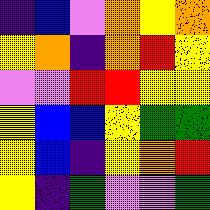[["indigo", "blue", "violet", "orange", "yellow", "orange"], ["yellow", "orange", "indigo", "orange", "red", "yellow"], ["violet", "violet", "red", "red", "yellow", "yellow"], ["yellow", "blue", "blue", "yellow", "green", "green"], ["yellow", "blue", "indigo", "yellow", "orange", "red"], ["yellow", "indigo", "green", "violet", "violet", "green"]]